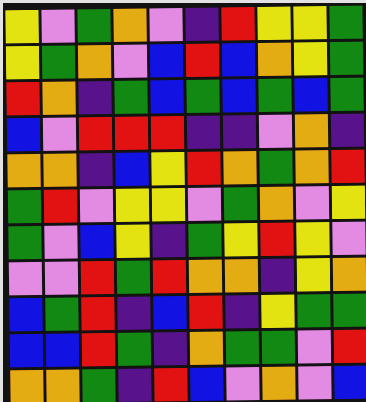[["yellow", "violet", "green", "orange", "violet", "indigo", "red", "yellow", "yellow", "green"], ["yellow", "green", "orange", "violet", "blue", "red", "blue", "orange", "yellow", "green"], ["red", "orange", "indigo", "green", "blue", "green", "blue", "green", "blue", "green"], ["blue", "violet", "red", "red", "red", "indigo", "indigo", "violet", "orange", "indigo"], ["orange", "orange", "indigo", "blue", "yellow", "red", "orange", "green", "orange", "red"], ["green", "red", "violet", "yellow", "yellow", "violet", "green", "orange", "violet", "yellow"], ["green", "violet", "blue", "yellow", "indigo", "green", "yellow", "red", "yellow", "violet"], ["violet", "violet", "red", "green", "red", "orange", "orange", "indigo", "yellow", "orange"], ["blue", "green", "red", "indigo", "blue", "red", "indigo", "yellow", "green", "green"], ["blue", "blue", "red", "green", "indigo", "orange", "green", "green", "violet", "red"], ["orange", "orange", "green", "indigo", "red", "blue", "violet", "orange", "violet", "blue"]]